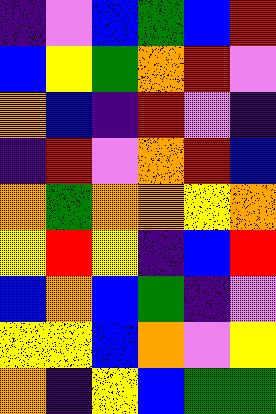[["indigo", "violet", "blue", "green", "blue", "red"], ["blue", "yellow", "green", "orange", "red", "violet"], ["orange", "blue", "indigo", "red", "violet", "indigo"], ["indigo", "red", "violet", "orange", "red", "blue"], ["orange", "green", "orange", "orange", "yellow", "orange"], ["yellow", "red", "yellow", "indigo", "blue", "red"], ["blue", "orange", "blue", "green", "indigo", "violet"], ["yellow", "yellow", "blue", "orange", "violet", "yellow"], ["orange", "indigo", "yellow", "blue", "green", "green"]]